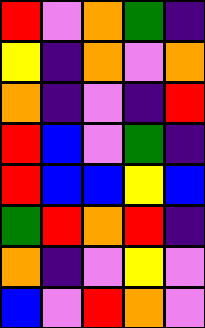[["red", "violet", "orange", "green", "indigo"], ["yellow", "indigo", "orange", "violet", "orange"], ["orange", "indigo", "violet", "indigo", "red"], ["red", "blue", "violet", "green", "indigo"], ["red", "blue", "blue", "yellow", "blue"], ["green", "red", "orange", "red", "indigo"], ["orange", "indigo", "violet", "yellow", "violet"], ["blue", "violet", "red", "orange", "violet"]]